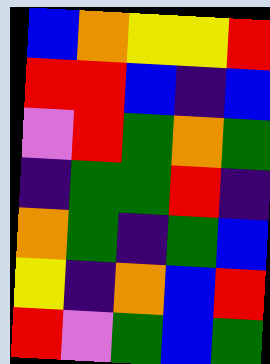[["blue", "orange", "yellow", "yellow", "red"], ["red", "red", "blue", "indigo", "blue"], ["violet", "red", "green", "orange", "green"], ["indigo", "green", "green", "red", "indigo"], ["orange", "green", "indigo", "green", "blue"], ["yellow", "indigo", "orange", "blue", "red"], ["red", "violet", "green", "blue", "green"]]